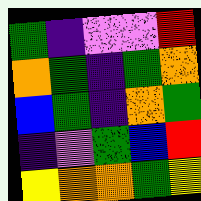[["green", "indigo", "violet", "violet", "red"], ["orange", "green", "indigo", "green", "orange"], ["blue", "green", "indigo", "orange", "green"], ["indigo", "violet", "green", "blue", "red"], ["yellow", "orange", "orange", "green", "yellow"]]